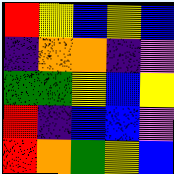[["red", "yellow", "blue", "yellow", "blue"], ["indigo", "orange", "orange", "indigo", "violet"], ["green", "green", "yellow", "blue", "yellow"], ["red", "indigo", "blue", "blue", "violet"], ["red", "orange", "green", "yellow", "blue"]]